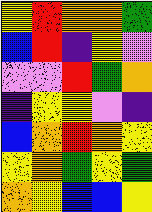[["yellow", "red", "orange", "orange", "green"], ["blue", "red", "indigo", "yellow", "violet"], ["violet", "violet", "red", "green", "orange"], ["indigo", "yellow", "yellow", "violet", "indigo"], ["blue", "orange", "red", "orange", "yellow"], ["yellow", "orange", "green", "yellow", "green"], ["orange", "yellow", "blue", "blue", "yellow"]]